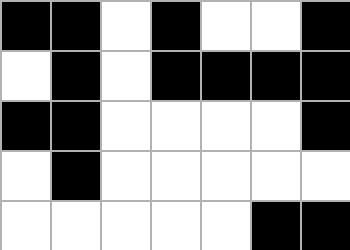[["black", "black", "white", "black", "white", "white", "black"], ["white", "black", "white", "black", "black", "black", "black"], ["black", "black", "white", "white", "white", "white", "black"], ["white", "black", "white", "white", "white", "white", "white"], ["white", "white", "white", "white", "white", "black", "black"]]